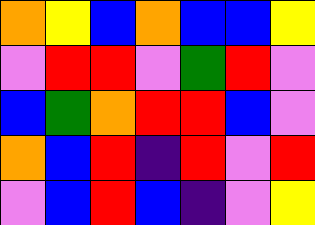[["orange", "yellow", "blue", "orange", "blue", "blue", "yellow"], ["violet", "red", "red", "violet", "green", "red", "violet"], ["blue", "green", "orange", "red", "red", "blue", "violet"], ["orange", "blue", "red", "indigo", "red", "violet", "red"], ["violet", "blue", "red", "blue", "indigo", "violet", "yellow"]]